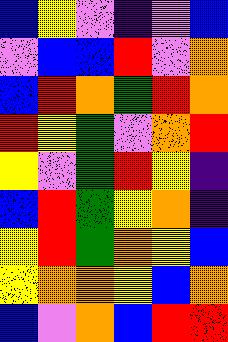[["blue", "yellow", "violet", "indigo", "violet", "blue"], ["violet", "blue", "blue", "red", "violet", "orange"], ["blue", "red", "orange", "green", "red", "orange"], ["red", "yellow", "green", "violet", "orange", "red"], ["yellow", "violet", "green", "red", "yellow", "indigo"], ["blue", "red", "green", "yellow", "orange", "indigo"], ["yellow", "red", "green", "orange", "yellow", "blue"], ["yellow", "orange", "orange", "yellow", "blue", "orange"], ["blue", "violet", "orange", "blue", "red", "red"]]